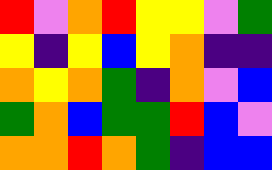[["red", "violet", "orange", "red", "yellow", "yellow", "violet", "green"], ["yellow", "indigo", "yellow", "blue", "yellow", "orange", "indigo", "indigo"], ["orange", "yellow", "orange", "green", "indigo", "orange", "violet", "blue"], ["green", "orange", "blue", "green", "green", "red", "blue", "violet"], ["orange", "orange", "red", "orange", "green", "indigo", "blue", "blue"]]